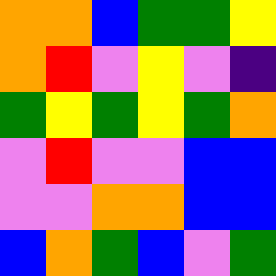[["orange", "orange", "blue", "green", "green", "yellow"], ["orange", "red", "violet", "yellow", "violet", "indigo"], ["green", "yellow", "green", "yellow", "green", "orange"], ["violet", "red", "violet", "violet", "blue", "blue"], ["violet", "violet", "orange", "orange", "blue", "blue"], ["blue", "orange", "green", "blue", "violet", "green"]]